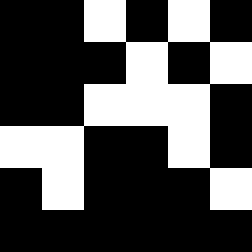[["black", "black", "white", "black", "white", "black"], ["black", "black", "black", "white", "black", "white"], ["black", "black", "white", "white", "white", "black"], ["white", "white", "black", "black", "white", "black"], ["black", "white", "black", "black", "black", "white"], ["black", "black", "black", "black", "black", "black"]]